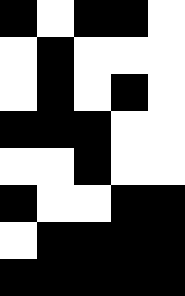[["black", "white", "black", "black", "white"], ["white", "black", "white", "white", "white"], ["white", "black", "white", "black", "white"], ["black", "black", "black", "white", "white"], ["white", "white", "black", "white", "white"], ["black", "white", "white", "black", "black"], ["white", "black", "black", "black", "black"], ["black", "black", "black", "black", "black"]]